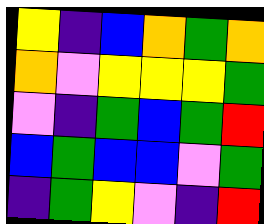[["yellow", "indigo", "blue", "orange", "green", "orange"], ["orange", "violet", "yellow", "yellow", "yellow", "green"], ["violet", "indigo", "green", "blue", "green", "red"], ["blue", "green", "blue", "blue", "violet", "green"], ["indigo", "green", "yellow", "violet", "indigo", "red"]]